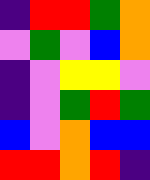[["indigo", "red", "red", "green", "orange"], ["violet", "green", "violet", "blue", "orange"], ["indigo", "violet", "yellow", "yellow", "violet"], ["indigo", "violet", "green", "red", "green"], ["blue", "violet", "orange", "blue", "blue"], ["red", "red", "orange", "red", "indigo"]]